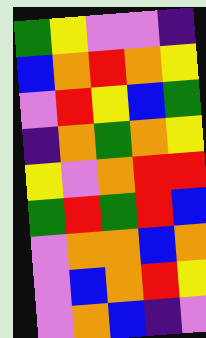[["green", "yellow", "violet", "violet", "indigo"], ["blue", "orange", "red", "orange", "yellow"], ["violet", "red", "yellow", "blue", "green"], ["indigo", "orange", "green", "orange", "yellow"], ["yellow", "violet", "orange", "red", "red"], ["green", "red", "green", "red", "blue"], ["violet", "orange", "orange", "blue", "orange"], ["violet", "blue", "orange", "red", "yellow"], ["violet", "orange", "blue", "indigo", "violet"]]